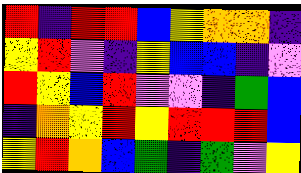[["red", "indigo", "red", "red", "blue", "yellow", "orange", "orange", "indigo"], ["yellow", "red", "violet", "indigo", "yellow", "blue", "blue", "indigo", "violet"], ["red", "yellow", "blue", "red", "violet", "violet", "indigo", "green", "blue"], ["indigo", "orange", "yellow", "red", "yellow", "red", "red", "red", "blue"], ["yellow", "red", "orange", "blue", "green", "indigo", "green", "violet", "yellow"]]